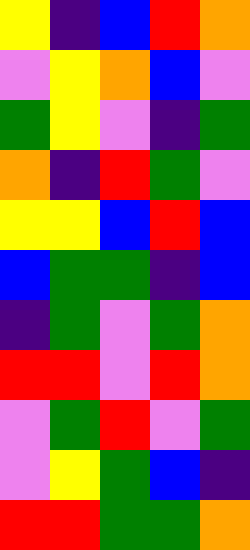[["yellow", "indigo", "blue", "red", "orange"], ["violet", "yellow", "orange", "blue", "violet"], ["green", "yellow", "violet", "indigo", "green"], ["orange", "indigo", "red", "green", "violet"], ["yellow", "yellow", "blue", "red", "blue"], ["blue", "green", "green", "indigo", "blue"], ["indigo", "green", "violet", "green", "orange"], ["red", "red", "violet", "red", "orange"], ["violet", "green", "red", "violet", "green"], ["violet", "yellow", "green", "blue", "indigo"], ["red", "red", "green", "green", "orange"]]